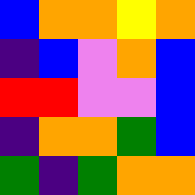[["blue", "orange", "orange", "yellow", "orange"], ["indigo", "blue", "violet", "orange", "blue"], ["red", "red", "violet", "violet", "blue"], ["indigo", "orange", "orange", "green", "blue"], ["green", "indigo", "green", "orange", "orange"]]